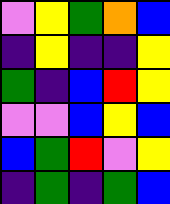[["violet", "yellow", "green", "orange", "blue"], ["indigo", "yellow", "indigo", "indigo", "yellow"], ["green", "indigo", "blue", "red", "yellow"], ["violet", "violet", "blue", "yellow", "blue"], ["blue", "green", "red", "violet", "yellow"], ["indigo", "green", "indigo", "green", "blue"]]